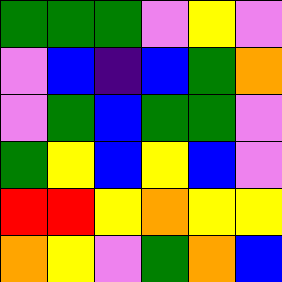[["green", "green", "green", "violet", "yellow", "violet"], ["violet", "blue", "indigo", "blue", "green", "orange"], ["violet", "green", "blue", "green", "green", "violet"], ["green", "yellow", "blue", "yellow", "blue", "violet"], ["red", "red", "yellow", "orange", "yellow", "yellow"], ["orange", "yellow", "violet", "green", "orange", "blue"]]